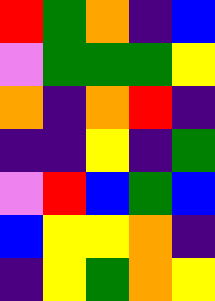[["red", "green", "orange", "indigo", "blue"], ["violet", "green", "green", "green", "yellow"], ["orange", "indigo", "orange", "red", "indigo"], ["indigo", "indigo", "yellow", "indigo", "green"], ["violet", "red", "blue", "green", "blue"], ["blue", "yellow", "yellow", "orange", "indigo"], ["indigo", "yellow", "green", "orange", "yellow"]]